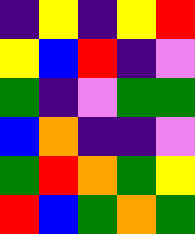[["indigo", "yellow", "indigo", "yellow", "red"], ["yellow", "blue", "red", "indigo", "violet"], ["green", "indigo", "violet", "green", "green"], ["blue", "orange", "indigo", "indigo", "violet"], ["green", "red", "orange", "green", "yellow"], ["red", "blue", "green", "orange", "green"]]